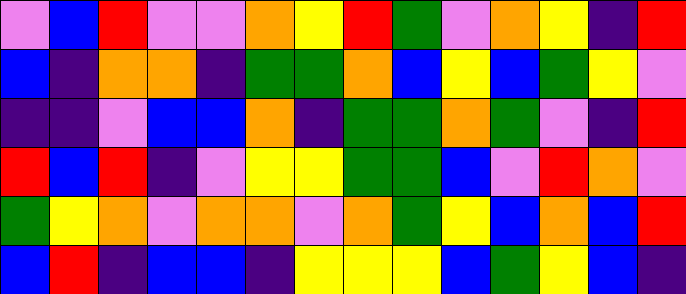[["violet", "blue", "red", "violet", "violet", "orange", "yellow", "red", "green", "violet", "orange", "yellow", "indigo", "red"], ["blue", "indigo", "orange", "orange", "indigo", "green", "green", "orange", "blue", "yellow", "blue", "green", "yellow", "violet"], ["indigo", "indigo", "violet", "blue", "blue", "orange", "indigo", "green", "green", "orange", "green", "violet", "indigo", "red"], ["red", "blue", "red", "indigo", "violet", "yellow", "yellow", "green", "green", "blue", "violet", "red", "orange", "violet"], ["green", "yellow", "orange", "violet", "orange", "orange", "violet", "orange", "green", "yellow", "blue", "orange", "blue", "red"], ["blue", "red", "indigo", "blue", "blue", "indigo", "yellow", "yellow", "yellow", "blue", "green", "yellow", "blue", "indigo"]]